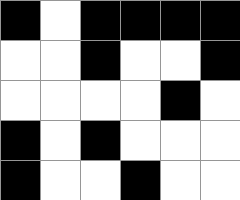[["black", "white", "black", "black", "black", "black"], ["white", "white", "black", "white", "white", "black"], ["white", "white", "white", "white", "black", "white"], ["black", "white", "black", "white", "white", "white"], ["black", "white", "white", "black", "white", "white"]]